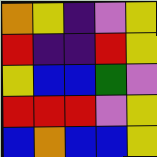[["orange", "yellow", "indigo", "violet", "yellow"], ["red", "indigo", "indigo", "red", "yellow"], ["yellow", "blue", "blue", "green", "violet"], ["red", "red", "red", "violet", "yellow"], ["blue", "orange", "blue", "blue", "yellow"]]